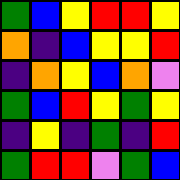[["green", "blue", "yellow", "red", "red", "yellow"], ["orange", "indigo", "blue", "yellow", "yellow", "red"], ["indigo", "orange", "yellow", "blue", "orange", "violet"], ["green", "blue", "red", "yellow", "green", "yellow"], ["indigo", "yellow", "indigo", "green", "indigo", "red"], ["green", "red", "red", "violet", "green", "blue"]]